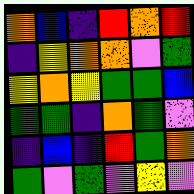[["orange", "blue", "indigo", "red", "orange", "red"], ["indigo", "yellow", "orange", "orange", "violet", "green"], ["yellow", "orange", "yellow", "green", "green", "blue"], ["green", "green", "indigo", "orange", "green", "violet"], ["indigo", "blue", "indigo", "red", "green", "orange"], ["green", "violet", "green", "violet", "yellow", "violet"]]